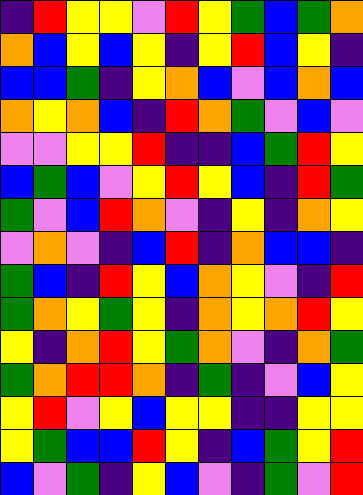[["indigo", "red", "yellow", "yellow", "violet", "red", "yellow", "green", "blue", "green", "orange"], ["orange", "blue", "yellow", "blue", "yellow", "indigo", "yellow", "red", "blue", "yellow", "indigo"], ["blue", "blue", "green", "indigo", "yellow", "orange", "blue", "violet", "blue", "orange", "blue"], ["orange", "yellow", "orange", "blue", "indigo", "red", "orange", "green", "violet", "blue", "violet"], ["violet", "violet", "yellow", "yellow", "red", "indigo", "indigo", "blue", "green", "red", "yellow"], ["blue", "green", "blue", "violet", "yellow", "red", "yellow", "blue", "indigo", "red", "green"], ["green", "violet", "blue", "red", "orange", "violet", "indigo", "yellow", "indigo", "orange", "yellow"], ["violet", "orange", "violet", "indigo", "blue", "red", "indigo", "orange", "blue", "blue", "indigo"], ["green", "blue", "indigo", "red", "yellow", "blue", "orange", "yellow", "violet", "indigo", "red"], ["green", "orange", "yellow", "green", "yellow", "indigo", "orange", "yellow", "orange", "red", "yellow"], ["yellow", "indigo", "orange", "red", "yellow", "green", "orange", "violet", "indigo", "orange", "green"], ["green", "orange", "red", "red", "orange", "indigo", "green", "indigo", "violet", "blue", "yellow"], ["yellow", "red", "violet", "yellow", "blue", "yellow", "yellow", "indigo", "indigo", "yellow", "yellow"], ["yellow", "green", "blue", "blue", "red", "yellow", "indigo", "blue", "green", "yellow", "red"], ["blue", "violet", "green", "indigo", "yellow", "blue", "violet", "indigo", "green", "violet", "red"]]